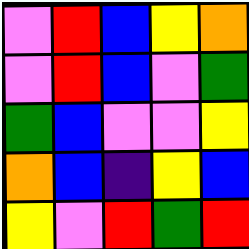[["violet", "red", "blue", "yellow", "orange"], ["violet", "red", "blue", "violet", "green"], ["green", "blue", "violet", "violet", "yellow"], ["orange", "blue", "indigo", "yellow", "blue"], ["yellow", "violet", "red", "green", "red"]]